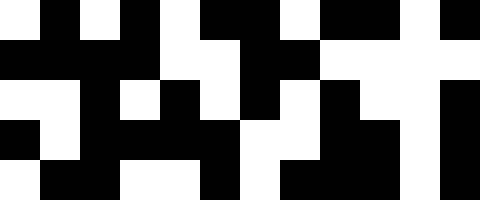[["white", "black", "white", "black", "white", "black", "black", "white", "black", "black", "white", "black"], ["black", "black", "black", "black", "white", "white", "black", "black", "white", "white", "white", "white"], ["white", "white", "black", "white", "black", "white", "black", "white", "black", "white", "white", "black"], ["black", "white", "black", "black", "black", "black", "white", "white", "black", "black", "white", "black"], ["white", "black", "black", "white", "white", "black", "white", "black", "black", "black", "white", "black"]]